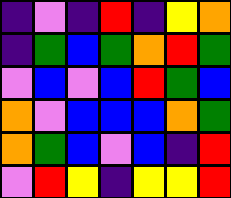[["indigo", "violet", "indigo", "red", "indigo", "yellow", "orange"], ["indigo", "green", "blue", "green", "orange", "red", "green"], ["violet", "blue", "violet", "blue", "red", "green", "blue"], ["orange", "violet", "blue", "blue", "blue", "orange", "green"], ["orange", "green", "blue", "violet", "blue", "indigo", "red"], ["violet", "red", "yellow", "indigo", "yellow", "yellow", "red"]]